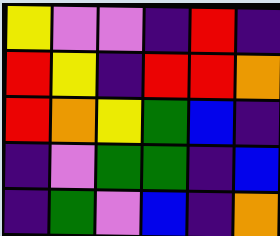[["yellow", "violet", "violet", "indigo", "red", "indigo"], ["red", "yellow", "indigo", "red", "red", "orange"], ["red", "orange", "yellow", "green", "blue", "indigo"], ["indigo", "violet", "green", "green", "indigo", "blue"], ["indigo", "green", "violet", "blue", "indigo", "orange"]]